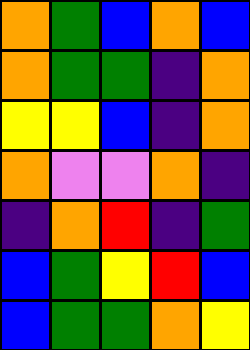[["orange", "green", "blue", "orange", "blue"], ["orange", "green", "green", "indigo", "orange"], ["yellow", "yellow", "blue", "indigo", "orange"], ["orange", "violet", "violet", "orange", "indigo"], ["indigo", "orange", "red", "indigo", "green"], ["blue", "green", "yellow", "red", "blue"], ["blue", "green", "green", "orange", "yellow"]]